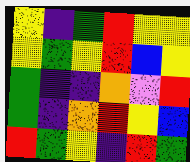[["yellow", "indigo", "green", "red", "yellow", "yellow"], ["yellow", "green", "yellow", "red", "blue", "yellow"], ["green", "indigo", "indigo", "orange", "violet", "red"], ["green", "indigo", "orange", "red", "yellow", "blue"], ["red", "green", "yellow", "indigo", "red", "green"]]